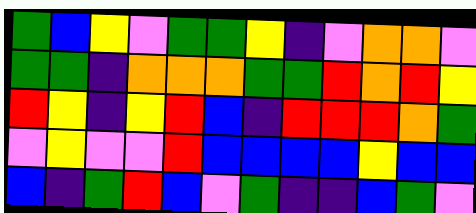[["green", "blue", "yellow", "violet", "green", "green", "yellow", "indigo", "violet", "orange", "orange", "violet"], ["green", "green", "indigo", "orange", "orange", "orange", "green", "green", "red", "orange", "red", "yellow"], ["red", "yellow", "indigo", "yellow", "red", "blue", "indigo", "red", "red", "red", "orange", "green"], ["violet", "yellow", "violet", "violet", "red", "blue", "blue", "blue", "blue", "yellow", "blue", "blue"], ["blue", "indigo", "green", "red", "blue", "violet", "green", "indigo", "indigo", "blue", "green", "violet"]]